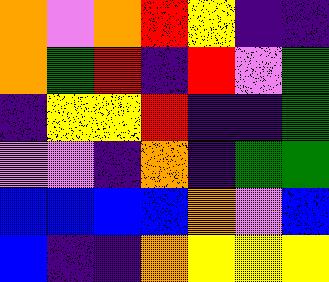[["orange", "violet", "orange", "red", "yellow", "indigo", "indigo"], ["orange", "green", "red", "indigo", "red", "violet", "green"], ["indigo", "yellow", "yellow", "red", "indigo", "indigo", "green"], ["violet", "violet", "indigo", "orange", "indigo", "green", "green"], ["blue", "blue", "blue", "blue", "orange", "violet", "blue"], ["blue", "indigo", "indigo", "orange", "yellow", "yellow", "yellow"]]